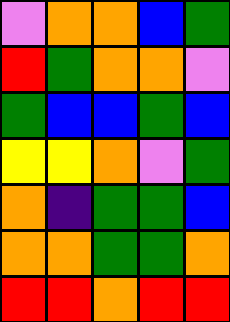[["violet", "orange", "orange", "blue", "green"], ["red", "green", "orange", "orange", "violet"], ["green", "blue", "blue", "green", "blue"], ["yellow", "yellow", "orange", "violet", "green"], ["orange", "indigo", "green", "green", "blue"], ["orange", "orange", "green", "green", "orange"], ["red", "red", "orange", "red", "red"]]